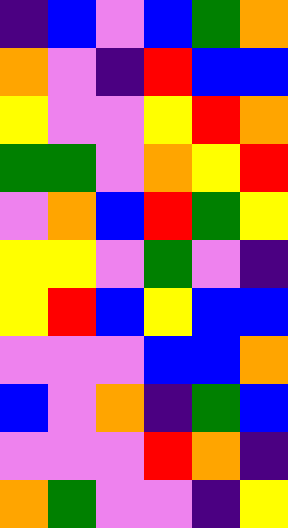[["indigo", "blue", "violet", "blue", "green", "orange"], ["orange", "violet", "indigo", "red", "blue", "blue"], ["yellow", "violet", "violet", "yellow", "red", "orange"], ["green", "green", "violet", "orange", "yellow", "red"], ["violet", "orange", "blue", "red", "green", "yellow"], ["yellow", "yellow", "violet", "green", "violet", "indigo"], ["yellow", "red", "blue", "yellow", "blue", "blue"], ["violet", "violet", "violet", "blue", "blue", "orange"], ["blue", "violet", "orange", "indigo", "green", "blue"], ["violet", "violet", "violet", "red", "orange", "indigo"], ["orange", "green", "violet", "violet", "indigo", "yellow"]]